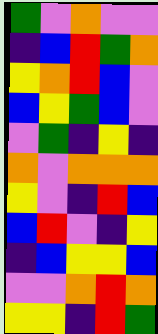[["green", "violet", "orange", "violet", "violet"], ["indigo", "blue", "red", "green", "orange"], ["yellow", "orange", "red", "blue", "violet"], ["blue", "yellow", "green", "blue", "violet"], ["violet", "green", "indigo", "yellow", "indigo"], ["orange", "violet", "orange", "orange", "orange"], ["yellow", "violet", "indigo", "red", "blue"], ["blue", "red", "violet", "indigo", "yellow"], ["indigo", "blue", "yellow", "yellow", "blue"], ["violet", "violet", "orange", "red", "orange"], ["yellow", "yellow", "indigo", "red", "green"]]